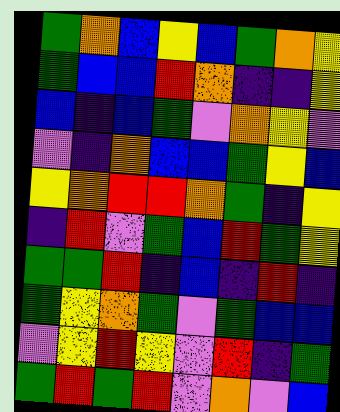[["green", "orange", "blue", "yellow", "blue", "green", "orange", "yellow"], ["green", "blue", "blue", "red", "orange", "indigo", "indigo", "yellow"], ["blue", "indigo", "blue", "green", "violet", "orange", "yellow", "violet"], ["violet", "indigo", "orange", "blue", "blue", "green", "yellow", "blue"], ["yellow", "orange", "red", "red", "orange", "green", "indigo", "yellow"], ["indigo", "red", "violet", "green", "blue", "red", "green", "yellow"], ["green", "green", "red", "indigo", "blue", "indigo", "red", "indigo"], ["green", "yellow", "orange", "green", "violet", "green", "blue", "blue"], ["violet", "yellow", "red", "yellow", "violet", "red", "indigo", "green"], ["green", "red", "green", "red", "violet", "orange", "violet", "blue"]]